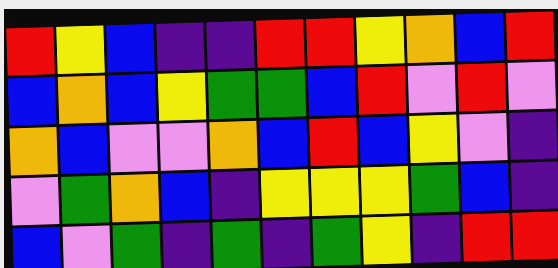[["red", "yellow", "blue", "indigo", "indigo", "red", "red", "yellow", "orange", "blue", "red"], ["blue", "orange", "blue", "yellow", "green", "green", "blue", "red", "violet", "red", "violet"], ["orange", "blue", "violet", "violet", "orange", "blue", "red", "blue", "yellow", "violet", "indigo"], ["violet", "green", "orange", "blue", "indigo", "yellow", "yellow", "yellow", "green", "blue", "indigo"], ["blue", "violet", "green", "indigo", "green", "indigo", "green", "yellow", "indigo", "red", "red"]]